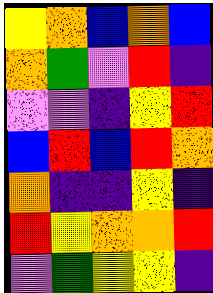[["yellow", "orange", "blue", "orange", "blue"], ["orange", "green", "violet", "red", "indigo"], ["violet", "violet", "indigo", "yellow", "red"], ["blue", "red", "blue", "red", "orange"], ["orange", "indigo", "indigo", "yellow", "indigo"], ["red", "yellow", "orange", "orange", "red"], ["violet", "green", "yellow", "yellow", "indigo"]]